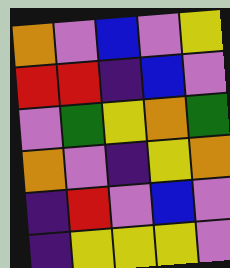[["orange", "violet", "blue", "violet", "yellow"], ["red", "red", "indigo", "blue", "violet"], ["violet", "green", "yellow", "orange", "green"], ["orange", "violet", "indigo", "yellow", "orange"], ["indigo", "red", "violet", "blue", "violet"], ["indigo", "yellow", "yellow", "yellow", "violet"]]